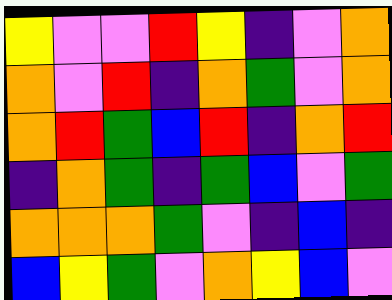[["yellow", "violet", "violet", "red", "yellow", "indigo", "violet", "orange"], ["orange", "violet", "red", "indigo", "orange", "green", "violet", "orange"], ["orange", "red", "green", "blue", "red", "indigo", "orange", "red"], ["indigo", "orange", "green", "indigo", "green", "blue", "violet", "green"], ["orange", "orange", "orange", "green", "violet", "indigo", "blue", "indigo"], ["blue", "yellow", "green", "violet", "orange", "yellow", "blue", "violet"]]